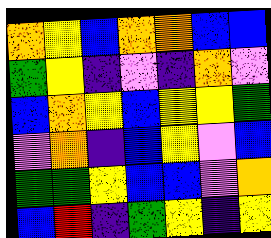[["orange", "yellow", "blue", "orange", "orange", "blue", "blue"], ["green", "yellow", "indigo", "violet", "indigo", "orange", "violet"], ["blue", "orange", "yellow", "blue", "yellow", "yellow", "green"], ["violet", "orange", "indigo", "blue", "yellow", "violet", "blue"], ["green", "green", "yellow", "blue", "blue", "violet", "orange"], ["blue", "red", "indigo", "green", "yellow", "indigo", "yellow"]]